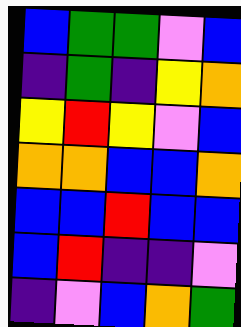[["blue", "green", "green", "violet", "blue"], ["indigo", "green", "indigo", "yellow", "orange"], ["yellow", "red", "yellow", "violet", "blue"], ["orange", "orange", "blue", "blue", "orange"], ["blue", "blue", "red", "blue", "blue"], ["blue", "red", "indigo", "indigo", "violet"], ["indigo", "violet", "blue", "orange", "green"]]